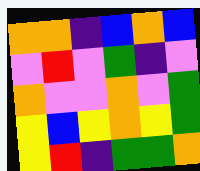[["orange", "orange", "indigo", "blue", "orange", "blue"], ["violet", "red", "violet", "green", "indigo", "violet"], ["orange", "violet", "violet", "orange", "violet", "green"], ["yellow", "blue", "yellow", "orange", "yellow", "green"], ["yellow", "red", "indigo", "green", "green", "orange"]]